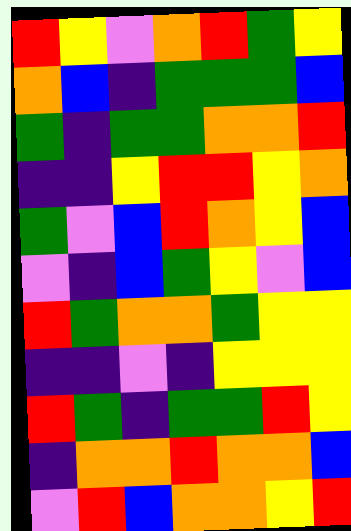[["red", "yellow", "violet", "orange", "red", "green", "yellow"], ["orange", "blue", "indigo", "green", "green", "green", "blue"], ["green", "indigo", "green", "green", "orange", "orange", "red"], ["indigo", "indigo", "yellow", "red", "red", "yellow", "orange"], ["green", "violet", "blue", "red", "orange", "yellow", "blue"], ["violet", "indigo", "blue", "green", "yellow", "violet", "blue"], ["red", "green", "orange", "orange", "green", "yellow", "yellow"], ["indigo", "indigo", "violet", "indigo", "yellow", "yellow", "yellow"], ["red", "green", "indigo", "green", "green", "red", "yellow"], ["indigo", "orange", "orange", "red", "orange", "orange", "blue"], ["violet", "red", "blue", "orange", "orange", "yellow", "red"]]